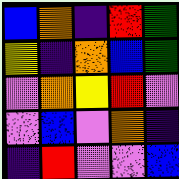[["blue", "orange", "indigo", "red", "green"], ["yellow", "indigo", "orange", "blue", "green"], ["violet", "orange", "yellow", "red", "violet"], ["violet", "blue", "violet", "orange", "indigo"], ["indigo", "red", "violet", "violet", "blue"]]